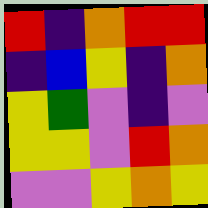[["red", "indigo", "orange", "red", "red"], ["indigo", "blue", "yellow", "indigo", "orange"], ["yellow", "green", "violet", "indigo", "violet"], ["yellow", "yellow", "violet", "red", "orange"], ["violet", "violet", "yellow", "orange", "yellow"]]